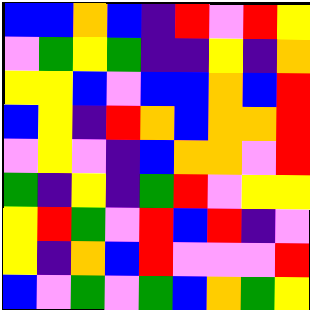[["blue", "blue", "orange", "blue", "indigo", "red", "violet", "red", "yellow"], ["violet", "green", "yellow", "green", "indigo", "indigo", "yellow", "indigo", "orange"], ["yellow", "yellow", "blue", "violet", "blue", "blue", "orange", "blue", "red"], ["blue", "yellow", "indigo", "red", "orange", "blue", "orange", "orange", "red"], ["violet", "yellow", "violet", "indigo", "blue", "orange", "orange", "violet", "red"], ["green", "indigo", "yellow", "indigo", "green", "red", "violet", "yellow", "yellow"], ["yellow", "red", "green", "violet", "red", "blue", "red", "indigo", "violet"], ["yellow", "indigo", "orange", "blue", "red", "violet", "violet", "violet", "red"], ["blue", "violet", "green", "violet", "green", "blue", "orange", "green", "yellow"]]